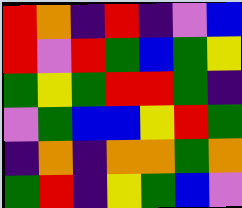[["red", "orange", "indigo", "red", "indigo", "violet", "blue"], ["red", "violet", "red", "green", "blue", "green", "yellow"], ["green", "yellow", "green", "red", "red", "green", "indigo"], ["violet", "green", "blue", "blue", "yellow", "red", "green"], ["indigo", "orange", "indigo", "orange", "orange", "green", "orange"], ["green", "red", "indigo", "yellow", "green", "blue", "violet"]]